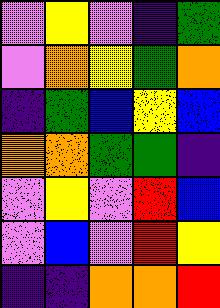[["violet", "yellow", "violet", "indigo", "green"], ["violet", "orange", "yellow", "green", "orange"], ["indigo", "green", "blue", "yellow", "blue"], ["orange", "orange", "green", "green", "indigo"], ["violet", "yellow", "violet", "red", "blue"], ["violet", "blue", "violet", "red", "yellow"], ["indigo", "indigo", "orange", "orange", "red"]]